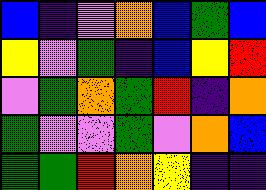[["blue", "indigo", "violet", "orange", "blue", "green", "blue"], ["yellow", "violet", "green", "indigo", "blue", "yellow", "red"], ["violet", "green", "orange", "green", "red", "indigo", "orange"], ["green", "violet", "violet", "green", "violet", "orange", "blue"], ["green", "green", "red", "orange", "yellow", "indigo", "indigo"]]